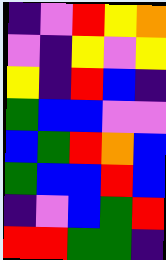[["indigo", "violet", "red", "yellow", "orange"], ["violet", "indigo", "yellow", "violet", "yellow"], ["yellow", "indigo", "red", "blue", "indigo"], ["green", "blue", "blue", "violet", "violet"], ["blue", "green", "red", "orange", "blue"], ["green", "blue", "blue", "red", "blue"], ["indigo", "violet", "blue", "green", "red"], ["red", "red", "green", "green", "indigo"]]